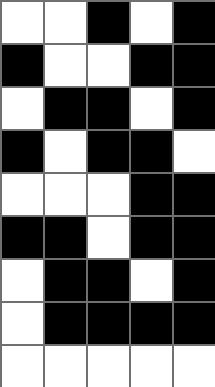[["white", "white", "black", "white", "black"], ["black", "white", "white", "black", "black"], ["white", "black", "black", "white", "black"], ["black", "white", "black", "black", "white"], ["white", "white", "white", "black", "black"], ["black", "black", "white", "black", "black"], ["white", "black", "black", "white", "black"], ["white", "black", "black", "black", "black"], ["white", "white", "white", "white", "white"]]